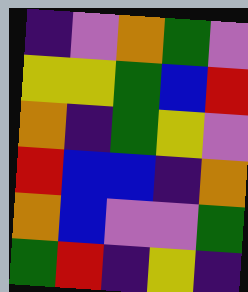[["indigo", "violet", "orange", "green", "violet"], ["yellow", "yellow", "green", "blue", "red"], ["orange", "indigo", "green", "yellow", "violet"], ["red", "blue", "blue", "indigo", "orange"], ["orange", "blue", "violet", "violet", "green"], ["green", "red", "indigo", "yellow", "indigo"]]